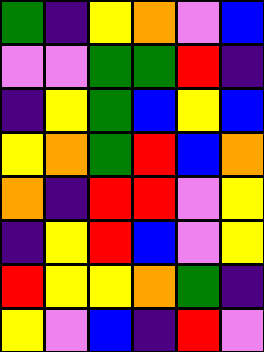[["green", "indigo", "yellow", "orange", "violet", "blue"], ["violet", "violet", "green", "green", "red", "indigo"], ["indigo", "yellow", "green", "blue", "yellow", "blue"], ["yellow", "orange", "green", "red", "blue", "orange"], ["orange", "indigo", "red", "red", "violet", "yellow"], ["indigo", "yellow", "red", "blue", "violet", "yellow"], ["red", "yellow", "yellow", "orange", "green", "indigo"], ["yellow", "violet", "blue", "indigo", "red", "violet"]]